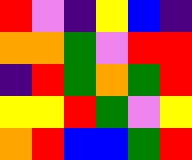[["red", "violet", "indigo", "yellow", "blue", "indigo"], ["orange", "orange", "green", "violet", "red", "red"], ["indigo", "red", "green", "orange", "green", "red"], ["yellow", "yellow", "red", "green", "violet", "yellow"], ["orange", "red", "blue", "blue", "green", "red"]]